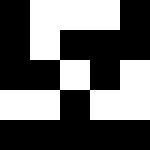[["black", "white", "white", "white", "black"], ["black", "white", "black", "black", "black"], ["black", "black", "white", "black", "white"], ["white", "white", "black", "white", "white"], ["black", "black", "black", "black", "black"]]